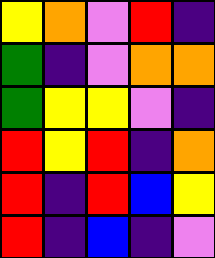[["yellow", "orange", "violet", "red", "indigo"], ["green", "indigo", "violet", "orange", "orange"], ["green", "yellow", "yellow", "violet", "indigo"], ["red", "yellow", "red", "indigo", "orange"], ["red", "indigo", "red", "blue", "yellow"], ["red", "indigo", "blue", "indigo", "violet"]]